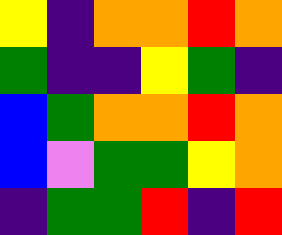[["yellow", "indigo", "orange", "orange", "red", "orange"], ["green", "indigo", "indigo", "yellow", "green", "indigo"], ["blue", "green", "orange", "orange", "red", "orange"], ["blue", "violet", "green", "green", "yellow", "orange"], ["indigo", "green", "green", "red", "indigo", "red"]]